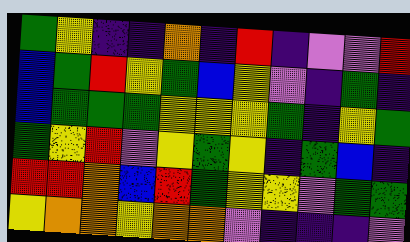[["green", "yellow", "indigo", "indigo", "orange", "indigo", "red", "indigo", "violet", "violet", "red"], ["blue", "green", "red", "yellow", "green", "blue", "yellow", "violet", "indigo", "green", "indigo"], ["blue", "green", "green", "green", "yellow", "yellow", "yellow", "green", "indigo", "yellow", "green"], ["green", "yellow", "red", "violet", "yellow", "green", "yellow", "indigo", "green", "blue", "indigo"], ["red", "red", "orange", "blue", "red", "green", "yellow", "yellow", "violet", "green", "green"], ["yellow", "orange", "orange", "yellow", "orange", "orange", "violet", "indigo", "indigo", "indigo", "violet"]]